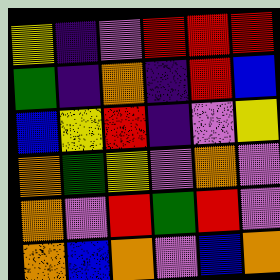[["yellow", "indigo", "violet", "red", "red", "red"], ["green", "indigo", "orange", "indigo", "red", "blue"], ["blue", "yellow", "red", "indigo", "violet", "yellow"], ["orange", "green", "yellow", "violet", "orange", "violet"], ["orange", "violet", "red", "green", "red", "violet"], ["orange", "blue", "orange", "violet", "blue", "orange"]]